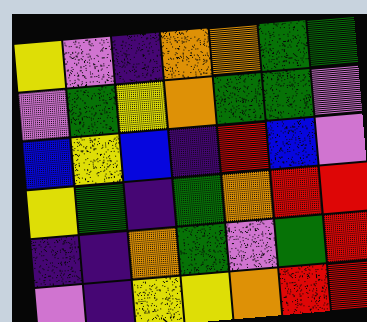[["yellow", "violet", "indigo", "orange", "orange", "green", "green"], ["violet", "green", "yellow", "orange", "green", "green", "violet"], ["blue", "yellow", "blue", "indigo", "red", "blue", "violet"], ["yellow", "green", "indigo", "green", "orange", "red", "red"], ["indigo", "indigo", "orange", "green", "violet", "green", "red"], ["violet", "indigo", "yellow", "yellow", "orange", "red", "red"]]